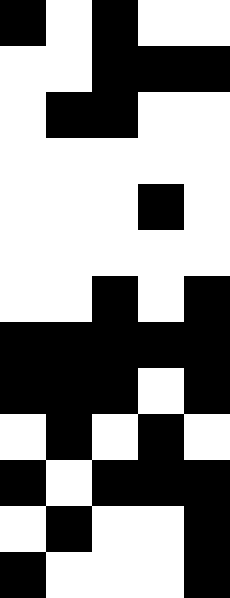[["black", "white", "black", "white", "white"], ["white", "white", "black", "black", "black"], ["white", "black", "black", "white", "white"], ["white", "white", "white", "white", "white"], ["white", "white", "white", "black", "white"], ["white", "white", "white", "white", "white"], ["white", "white", "black", "white", "black"], ["black", "black", "black", "black", "black"], ["black", "black", "black", "white", "black"], ["white", "black", "white", "black", "white"], ["black", "white", "black", "black", "black"], ["white", "black", "white", "white", "black"], ["black", "white", "white", "white", "black"]]